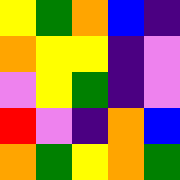[["yellow", "green", "orange", "blue", "indigo"], ["orange", "yellow", "yellow", "indigo", "violet"], ["violet", "yellow", "green", "indigo", "violet"], ["red", "violet", "indigo", "orange", "blue"], ["orange", "green", "yellow", "orange", "green"]]